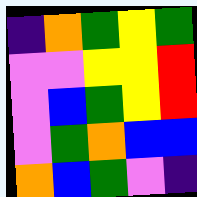[["indigo", "orange", "green", "yellow", "green"], ["violet", "violet", "yellow", "yellow", "red"], ["violet", "blue", "green", "yellow", "red"], ["violet", "green", "orange", "blue", "blue"], ["orange", "blue", "green", "violet", "indigo"]]